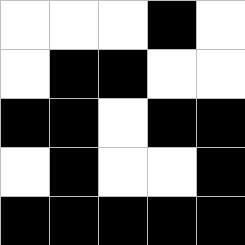[["white", "white", "white", "black", "white"], ["white", "black", "black", "white", "white"], ["black", "black", "white", "black", "black"], ["white", "black", "white", "white", "black"], ["black", "black", "black", "black", "black"]]